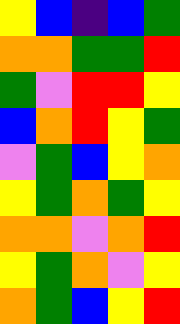[["yellow", "blue", "indigo", "blue", "green"], ["orange", "orange", "green", "green", "red"], ["green", "violet", "red", "red", "yellow"], ["blue", "orange", "red", "yellow", "green"], ["violet", "green", "blue", "yellow", "orange"], ["yellow", "green", "orange", "green", "yellow"], ["orange", "orange", "violet", "orange", "red"], ["yellow", "green", "orange", "violet", "yellow"], ["orange", "green", "blue", "yellow", "red"]]